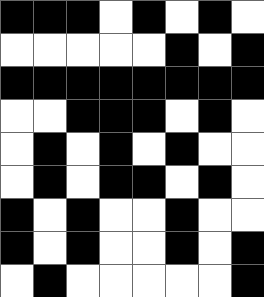[["black", "black", "black", "white", "black", "white", "black", "white"], ["white", "white", "white", "white", "white", "black", "white", "black"], ["black", "black", "black", "black", "black", "black", "black", "black"], ["white", "white", "black", "black", "black", "white", "black", "white"], ["white", "black", "white", "black", "white", "black", "white", "white"], ["white", "black", "white", "black", "black", "white", "black", "white"], ["black", "white", "black", "white", "white", "black", "white", "white"], ["black", "white", "black", "white", "white", "black", "white", "black"], ["white", "black", "white", "white", "white", "white", "white", "black"]]